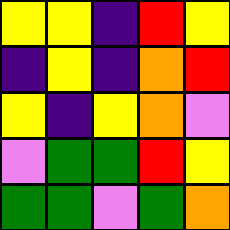[["yellow", "yellow", "indigo", "red", "yellow"], ["indigo", "yellow", "indigo", "orange", "red"], ["yellow", "indigo", "yellow", "orange", "violet"], ["violet", "green", "green", "red", "yellow"], ["green", "green", "violet", "green", "orange"]]